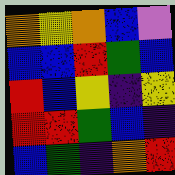[["orange", "yellow", "orange", "blue", "violet"], ["blue", "blue", "red", "green", "blue"], ["red", "blue", "yellow", "indigo", "yellow"], ["red", "red", "green", "blue", "indigo"], ["blue", "green", "indigo", "orange", "red"]]